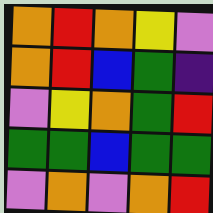[["orange", "red", "orange", "yellow", "violet"], ["orange", "red", "blue", "green", "indigo"], ["violet", "yellow", "orange", "green", "red"], ["green", "green", "blue", "green", "green"], ["violet", "orange", "violet", "orange", "red"]]